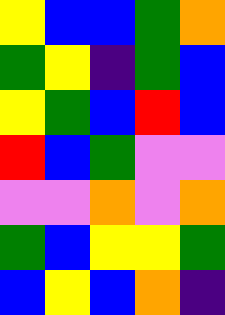[["yellow", "blue", "blue", "green", "orange"], ["green", "yellow", "indigo", "green", "blue"], ["yellow", "green", "blue", "red", "blue"], ["red", "blue", "green", "violet", "violet"], ["violet", "violet", "orange", "violet", "orange"], ["green", "blue", "yellow", "yellow", "green"], ["blue", "yellow", "blue", "orange", "indigo"]]